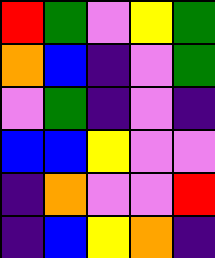[["red", "green", "violet", "yellow", "green"], ["orange", "blue", "indigo", "violet", "green"], ["violet", "green", "indigo", "violet", "indigo"], ["blue", "blue", "yellow", "violet", "violet"], ["indigo", "orange", "violet", "violet", "red"], ["indigo", "blue", "yellow", "orange", "indigo"]]